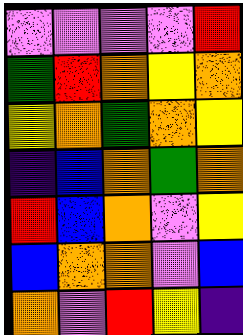[["violet", "violet", "violet", "violet", "red"], ["green", "red", "orange", "yellow", "orange"], ["yellow", "orange", "green", "orange", "yellow"], ["indigo", "blue", "orange", "green", "orange"], ["red", "blue", "orange", "violet", "yellow"], ["blue", "orange", "orange", "violet", "blue"], ["orange", "violet", "red", "yellow", "indigo"]]